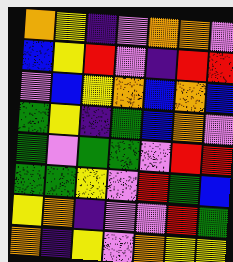[["orange", "yellow", "indigo", "violet", "orange", "orange", "violet"], ["blue", "yellow", "red", "violet", "indigo", "red", "red"], ["violet", "blue", "yellow", "orange", "blue", "orange", "blue"], ["green", "yellow", "indigo", "green", "blue", "orange", "violet"], ["green", "violet", "green", "green", "violet", "red", "red"], ["green", "green", "yellow", "violet", "red", "green", "blue"], ["yellow", "orange", "indigo", "violet", "violet", "red", "green"], ["orange", "indigo", "yellow", "violet", "orange", "yellow", "yellow"]]